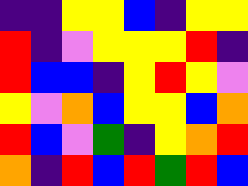[["indigo", "indigo", "yellow", "yellow", "blue", "indigo", "yellow", "yellow"], ["red", "indigo", "violet", "yellow", "yellow", "yellow", "red", "indigo"], ["red", "blue", "blue", "indigo", "yellow", "red", "yellow", "violet"], ["yellow", "violet", "orange", "blue", "yellow", "yellow", "blue", "orange"], ["red", "blue", "violet", "green", "indigo", "yellow", "orange", "red"], ["orange", "indigo", "red", "blue", "red", "green", "red", "blue"]]